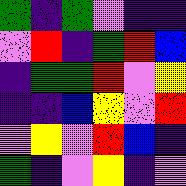[["green", "indigo", "green", "violet", "indigo", "indigo"], ["violet", "red", "indigo", "green", "red", "blue"], ["indigo", "green", "green", "red", "violet", "yellow"], ["indigo", "indigo", "blue", "yellow", "violet", "red"], ["violet", "yellow", "violet", "red", "blue", "indigo"], ["green", "indigo", "violet", "yellow", "indigo", "violet"]]